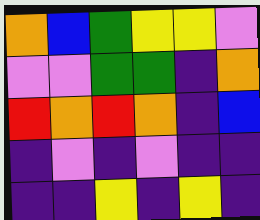[["orange", "blue", "green", "yellow", "yellow", "violet"], ["violet", "violet", "green", "green", "indigo", "orange"], ["red", "orange", "red", "orange", "indigo", "blue"], ["indigo", "violet", "indigo", "violet", "indigo", "indigo"], ["indigo", "indigo", "yellow", "indigo", "yellow", "indigo"]]